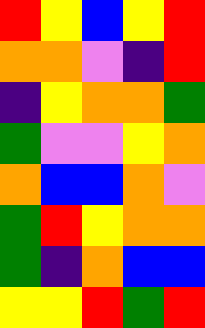[["red", "yellow", "blue", "yellow", "red"], ["orange", "orange", "violet", "indigo", "red"], ["indigo", "yellow", "orange", "orange", "green"], ["green", "violet", "violet", "yellow", "orange"], ["orange", "blue", "blue", "orange", "violet"], ["green", "red", "yellow", "orange", "orange"], ["green", "indigo", "orange", "blue", "blue"], ["yellow", "yellow", "red", "green", "red"]]